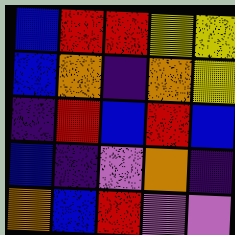[["blue", "red", "red", "yellow", "yellow"], ["blue", "orange", "indigo", "orange", "yellow"], ["indigo", "red", "blue", "red", "blue"], ["blue", "indigo", "violet", "orange", "indigo"], ["orange", "blue", "red", "violet", "violet"]]